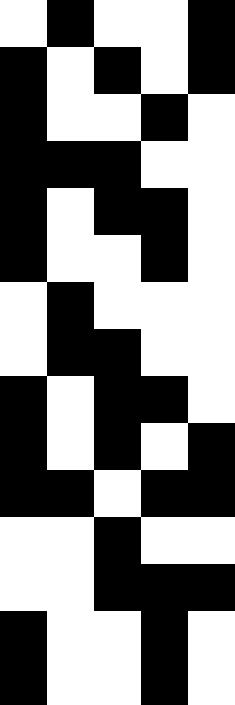[["white", "black", "white", "white", "black"], ["black", "white", "black", "white", "black"], ["black", "white", "white", "black", "white"], ["black", "black", "black", "white", "white"], ["black", "white", "black", "black", "white"], ["black", "white", "white", "black", "white"], ["white", "black", "white", "white", "white"], ["white", "black", "black", "white", "white"], ["black", "white", "black", "black", "white"], ["black", "white", "black", "white", "black"], ["black", "black", "white", "black", "black"], ["white", "white", "black", "white", "white"], ["white", "white", "black", "black", "black"], ["black", "white", "white", "black", "white"], ["black", "white", "white", "black", "white"]]